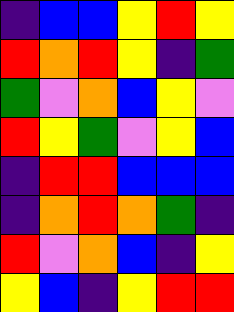[["indigo", "blue", "blue", "yellow", "red", "yellow"], ["red", "orange", "red", "yellow", "indigo", "green"], ["green", "violet", "orange", "blue", "yellow", "violet"], ["red", "yellow", "green", "violet", "yellow", "blue"], ["indigo", "red", "red", "blue", "blue", "blue"], ["indigo", "orange", "red", "orange", "green", "indigo"], ["red", "violet", "orange", "blue", "indigo", "yellow"], ["yellow", "blue", "indigo", "yellow", "red", "red"]]